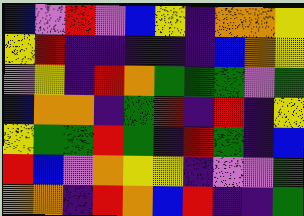[["blue", "violet", "red", "violet", "blue", "yellow", "indigo", "orange", "orange", "yellow"], ["yellow", "red", "indigo", "indigo", "indigo", "indigo", "indigo", "blue", "orange", "yellow"], ["violet", "yellow", "indigo", "red", "orange", "green", "green", "green", "violet", "green"], ["blue", "orange", "orange", "indigo", "green", "red", "indigo", "red", "indigo", "yellow"], ["yellow", "green", "green", "red", "green", "indigo", "red", "green", "indigo", "blue"], ["red", "blue", "violet", "orange", "yellow", "yellow", "indigo", "violet", "violet", "green"], ["orange", "orange", "indigo", "red", "orange", "blue", "red", "indigo", "indigo", "green"]]